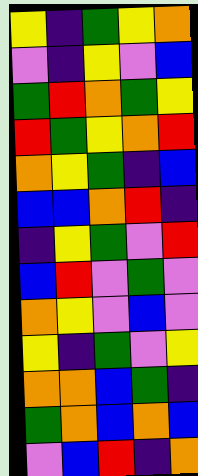[["yellow", "indigo", "green", "yellow", "orange"], ["violet", "indigo", "yellow", "violet", "blue"], ["green", "red", "orange", "green", "yellow"], ["red", "green", "yellow", "orange", "red"], ["orange", "yellow", "green", "indigo", "blue"], ["blue", "blue", "orange", "red", "indigo"], ["indigo", "yellow", "green", "violet", "red"], ["blue", "red", "violet", "green", "violet"], ["orange", "yellow", "violet", "blue", "violet"], ["yellow", "indigo", "green", "violet", "yellow"], ["orange", "orange", "blue", "green", "indigo"], ["green", "orange", "blue", "orange", "blue"], ["violet", "blue", "red", "indigo", "orange"]]